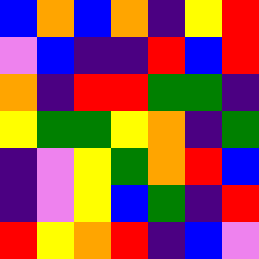[["blue", "orange", "blue", "orange", "indigo", "yellow", "red"], ["violet", "blue", "indigo", "indigo", "red", "blue", "red"], ["orange", "indigo", "red", "red", "green", "green", "indigo"], ["yellow", "green", "green", "yellow", "orange", "indigo", "green"], ["indigo", "violet", "yellow", "green", "orange", "red", "blue"], ["indigo", "violet", "yellow", "blue", "green", "indigo", "red"], ["red", "yellow", "orange", "red", "indigo", "blue", "violet"]]